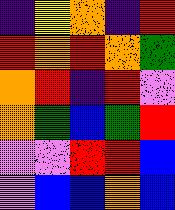[["indigo", "yellow", "orange", "indigo", "red"], ["red", "orange", "red", "orange", "green"], ["orange", "red", "indigo", "red", "violet"], ["orange", "green", "blue", "green", "red"], ["violet", "violet", "red", "red", "blue"], ["violet", "blue", "blue", "orange", "blue"]]